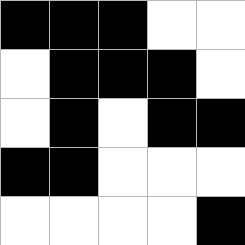[["black", "black", "black", "white", "white"], ["white", "black", "black", "black", "white"], ["white", "black", "white", "black", "black"], ["black", "black", "white", "white", "white"], ["white", "white", "white", "white", "black"]]